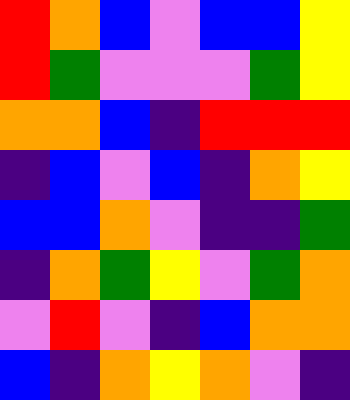[["red", "orange", "blue", "violet", "blue", "blue", "yellow"], ["red", "green", "violet", "violet", "violet", "green", "yellow"], ["orange", "orange", "blue", "indigo", "red", "red", "red"], ["indigo", "blue", "violet", "blue", "indigo", "orange", "yellow"], ["blue", "blue", "orange", "violet", "indigo", "indigo", "green"], ["indigo", "orange", "green", "yellow", "violet", "green", "orange"], ["violet", "red", "violet", "indigo", "blue", "orange", "orange"], ["blue", "indigo", "orange", "yellow", "orange", "violet", "indigo"]]